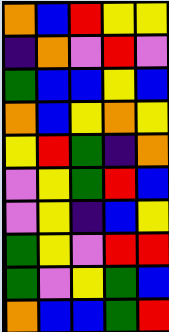[["orange", "blue", "red", "yellow", "yellow"], ["indigo", "orange", "violet", "red", "violet"], ["green", "blue", "blue", "yellow", "blue"], ["orange", "blue", "yellow", "orange", "yellow"], ["yellow", "red", "green", "indigo", "orange"], ["violet", "yellow", "green", "red", "blue"], ["violet", "yellow", "indigo", "blue", "yellow"], ["green", "yellow", "violet", "red", "red"], ["green", "violet", "yellow", "green", "blue"], ["orange", "blue", "blue", "green", "red"]]